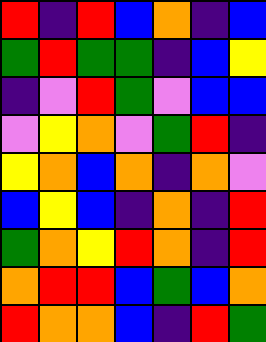[["red", "indigo", "red", "blue", "orange", "indigo", "blue"], ["green", "red", "green", "green", "indigo", "blue", "yellow"], ["indigo", "violet", "red", "green", "violet", "blue", "blue"], ["violet", "yellow", "orange", "violet", "green", "red", "indigo"], ["yellow", "orange", "blue", "orange", "indigo", "orange", "violet"], ["blue", "yellow", "blue", "indigo", "orange", "indigo", "red"], ["green", "orange", "yellow", "red", "orange", "indigo", "red"], ["orange", "red", "red", "blue", "green", "blue", "orange"], ["red", "orange", "orange", "blue", "indigo", "red", "green"]]